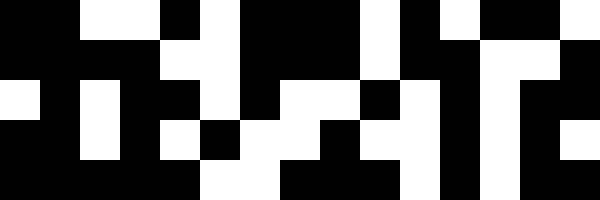[["black", "black", "white", "white", "black", "white", "black", "black", "black", "white", "black", "white", "black", "black", "white"], ["black", "black", "black", "black", "white", "white", "black", "black", "black", "white", "black", "black", "white", "white", "black"], ["white", "black", "white", "black", "black", "white", "black", "white", "white", "black", "white", "black", "white", "black", "black"], ["black", "black", "white", "black", "white", "black", "white", "white", "black", "white", "white", "black", "white", "black", "white"], ["black", "black", "black", "black", "black", "white", "white", "black", "black", "black", "white", "black", "white", "black", "black"]]